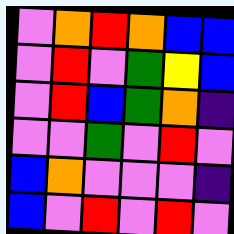[["violet", "orange", "red", "orange", "blue", "blue"], ["violet", "red", "violet", "green", "yellow", "blue"], ["violet", "red", "blue", "green", "orange", "indigo"], ["violet", "violet", "green", "violet", "red", "violet"], ["blue", "orange", "violet", "violet", "violet", "indigo"], ["blue", "violet", "red", "violet", "red", "violet"]]